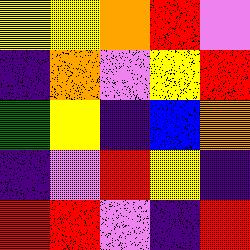[["yellow", "yellow", "orange", "red", "violet"], ["indigo", "orange", "violet", "yellow", "red"], ["green", "yellow", "indigo", "blue", "orange"], ["indigo", "violet", "red", "yellow", "indigo"], ["red", "red", "violet", "indigo", "red"]]